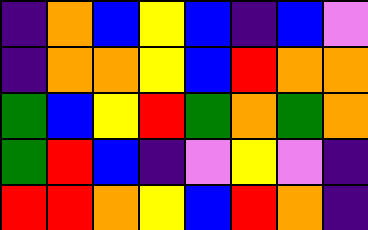[["indigo", "orange", "blue", "yellow", "blue", "indigo", "blue", "violet"], ["indigo", "orange", "orange", "yellow", "blue", "red", "orange", "orange"], ["green", "blue", "yellow", "red", "green", "orange", "green", "orange"], ["green", "red", "blue", "indigo", "violet", "yellow", "violet", "indigo"], ["red", "red", "orange", "yellow", "blue", "red", "orange", "indigo"]]